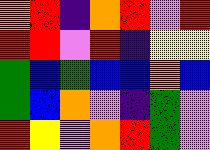[["orange", "red", "indigo", "orange", "red", "violet", "red"], ["red", "red", "violet", "red", "indigo", "yellow", "yellow"], ["green", "blue", "green", "blue", "blue", "orange", "blue"], ["green", "blue", "orange", "violet", "indigo", "green", "violet"], ["red", "yellow", "violet", "orange", "red", "green", "violet"]]